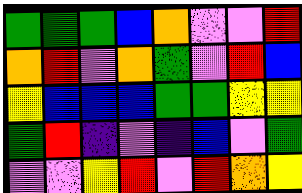[["green", "green", "green", "blue", "orange", "violet", "violet", "red"], ["orange", "red", "violet", "orange", "green", "violet", "red", "blue"], ["yellow", "blue", "blue", "blue", "green", "green", "yellow", "yellow"], ["green", "red", "indigo", "violet", "indigo", "blue", "violet", "green"], ["violet", "violet", "yellow", "red", "violet", "red", "orange", "yellow"]]